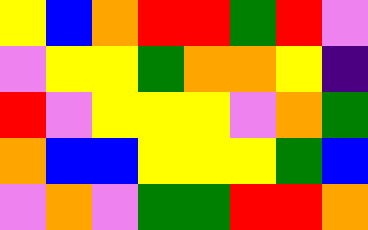[["yellow", "blue", "orange", "red", "red", "green", "red", "violet"], ["violet", "yellow", "yellow", "green", "orange", "orange", "yellow", "indigo"], ["red", "violet", "yellow", "yellow", "yellow", "violet", "orange", "green"], ["orange", "blue", "blue", "yellow", "yellow", "yellow", "green", "blue"], ["violet", "orange", "violet", "green", "green", "red", "red", "orange"]]